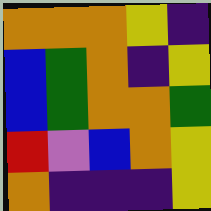[["orange", "orange", "orange", "yellow", "indigo"], ["blue", "green", "orange", "indigo", "yellow"], ["blue", "green", "orange", "orange", "green"], ["red", "violet", "blue", "orange", "yellow"], ["orange", "indigo", "indigo", "indigo", "yellow"]]